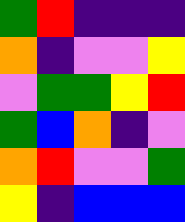[["green", "red", "indigo", "indigo", "indigo"], ["orange", "indigo", "violet", "violet", "yellow"], ["violet", "green", "green", "yellow", "red"], ["green", "blue", "orange", "indigo", "violet"], ["orange", "red", "violet", "violet", "green"], ["yellow", "indigo", "blue", "blue", "blue"]]